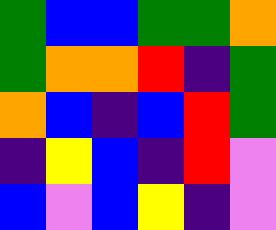[["green", "blue", "blue", "green", "green", "orange"], ["green", "orange", "orange", "red", "indigo", "green"], ["orange", "blue", "indigo", "blue", "red", "green"], ["indigo", "yellow", "blue", "indigo", "red", "violet"], ["blue", "violet", "blue", "yellow", "indigo", "violet"]]